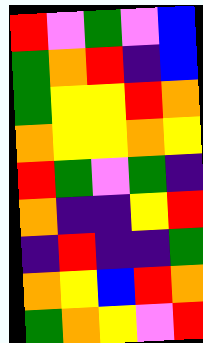[["red", "violet", "green", "violet", "blue"], ["green", "orange", "red", "indigo", "blue"], ["green", "yellow", "yellow", "red", "orange"], ["orange", "yellow", "yellow", "orange", "yellow"], ["red", "green", "violet", "green", "indigo"], ["orange", "indigo", "indigo", "yellow", "red"], ["indigo", "red", "indigo", "indigo", "green"], ["orange", "yellow", "blue", "red", "orange"], ["green", "orange", "yellow", "violet", "red"]]